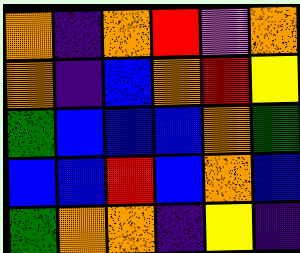[["orange", "indigo", "orange", "red", "violet", "orange"], ["orange", "indigo", "blue", "orange", "red", "yellow"], ["green", "blue", "blue", "blue", "orange", "green"], ["blue", "blue", "red", "blue", "orange", "blue"], ["green", "orange", "orange", "indigo", "yellow", "indigo"]]